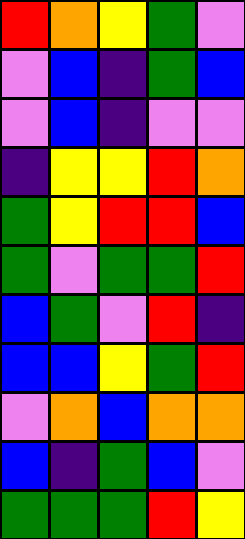[["red", "orange", "yellow", "green", "violet"], ["violet", "blue", "indigo", "green", "blue"], ["violet", "blue", "indigo", "violet", "violet"], ["indigo", "yellow", "yellow", "red", "orange"], ["green", "yellow", "red", "red", "blue"], ["green", "violet", "green", "green", "red"], ["blue", "green", "violet", "red", "indigo"], ["blue", "blue", "yellow", "green", "red"], ["violet", "orange", "blue", "orange", "orange"], ["blue", "indigo", "green", "blue", "violet"], ["green", "green", "green", "red", "yellow"]]